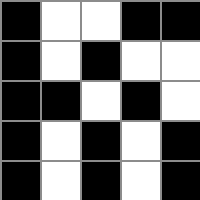[["black", "white", "white", "black", "black"], ["black", "white", "black", "white", "white"], ["black", "black", "white", "black", "white"], ["black", "white", "black", "white", "black"], ["black", "white", "black", "white", "black"]]